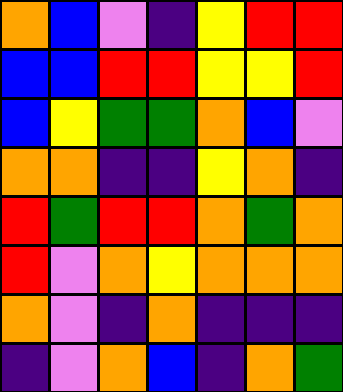[["orange", "blue", "violet", "indigo", "yellow", "red", "red"], ["blue", "blue", "red", "red", "yellow", "yellow", "red"], ["blue", "yellow", "green", "green", "orange", "blue", "violet"], ["orange", "orange", "indigo", "indigo", "yellow", "orange", "indigo"], ["red", "green", "red", "red", "orange", "green", "orange"], ["red", "violet", "orange", "yellow", "orange", "orange", "orange"], ["orange", "violet", "indigo", "orange", "indigo", "indigo", "indigo"], ["indigo", "violet", "orange", "blue", "indigo", "orange", "green"]]